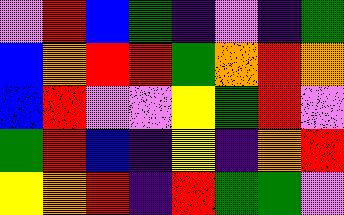[["violet", "red", "blue", "green", "indigo", "violet", "indigo", "green"], ["blue", "orange", "red", "red", "green", "orange", "red", "orange"], ["blue", "red", "violet", "violet", "yellow", "green", "red", "violet"], ["green", "red", "blue", "indigo", "yellow", "indigo", "orange", "red"], ["yellow", "orange", "red", "indigo", "red", "green", "green", "violet"]]